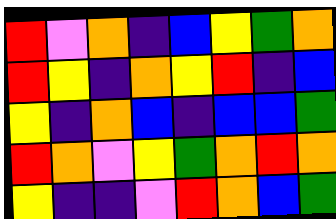[["red", "violet", "orange", "indigo", "blue", "yellow", "green", "orange"], ["red", "yellow", "indigo", "orange", "yellow", "red", "indigo", "blue"], ["yellow", "indigo", "orange", "blue", "indigo", "blue", "blue", "green"], ["red", "orange", "violet", "yellow", "green", "orange", "red", "orange"], ["yellow", "indigo", "indigo", "violet", "red", "orange", "blue", "green"]]